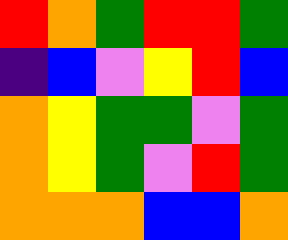[["red", "orange", "green", "red", "red", "green"], ["indigo", "blue", "violet", "yellow", "red", "blue"], ["orange", "yellow", "green", "green", "violet", "green"], ["orange", "yellow", "green", "violet", "red", "green"], ["orange", "orange", "orange", "blue", "blue", "orange"]]